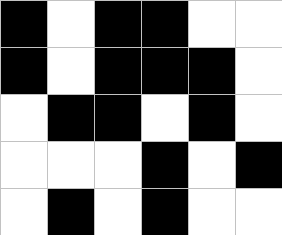[["black", "white", "black", "black", "white", "white"], ["black", "white", "black", "black", "black", "white"], ["white", "black", "black", "white", "black", "white"], ["white", "white", "white", "black", "white", "black"], ["white", "black", "white", "black", "white", "white"]]